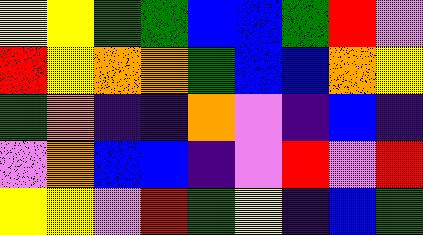[["yellow", "yellow", "green", "green", "blue", "blue", "green", "red", "violet"], ["red", "yellow", "orange", "orange", "green", "blue", "blue", "orange", "yellow"], ["green", "orange", "indigo", "indigo", "orange", "violet", "indigo", "blue", "indigo"], ["violet", "orange", "blue", "blue", "indigo", "violet", "red", "violet", "red"], ["yellow", "yellow", "violet", "red", "green", "yellow", "indigo", "blue", "green"]]